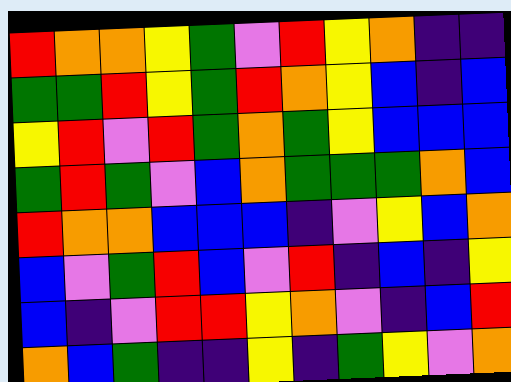[["red", "orange", "orange", "yellow", "green", "violet", "red", "yellow", "orange", "indigo", "indigo"], ["green", "green", "red", "yellow", "green", "red", "orange", "yellow", "blue", "indigo", "blue"], ["yellow", "red", "violet", "red", "green", "orange", "green", "yellow", "blue", "blue", "blue"], ["green", "red", "green", "violet", "blue", "orange", "green", "green", "green", "orange", "blue"], ["red", "orange", "orange", "blue", "blue", "blue", "indigo", "violet", "yellow", "blue", "orange"], ["blue", "violet", "green", "red", "blue", "violet", "red", "indigo", "blue", "indigo", "yellow"], ["blue", "indigo", "violet", "red", "red", "yellow", "orange", "violet", "indigo", "blue", "red"], ["orange", "blue", "green", "indigo", "indigo", "yellow", "indigo", "green", "yellow", "violet", "orange"]]